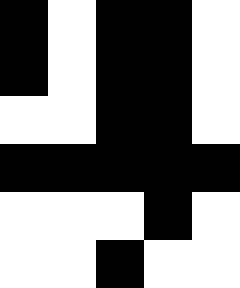[["black", "white", "black", "black", "white"], ["black", "white", "black", "black", "white"], ["white", "white", "black", "black", "white"], ["black", "black", "black", "black", "black"], ["white", "white", "white", "black", "white"], ["white", "white", "black", "white", "white"]]